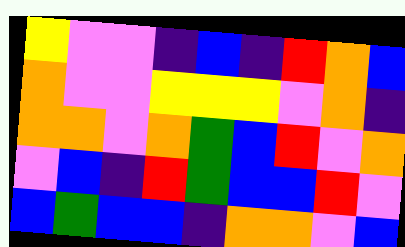[["yellow", "violet", "violet", "indigo", "blue", "indigo", "red", "orange", "blue"], ["orange", "violet", "violet", "yellow", "yellow", "yellow", "violet", "orange", "indigo"], ["orange", "orange", "violet", "orange", "green", "blue", "red", "violet", "orange"], ["violet", "blue", "indigo", "red", "green", "blue", "blue", "red", "violet"], ["blue", "green", "blue", "blue", "indigo", "orange", "orange", "violet", "blue"]]